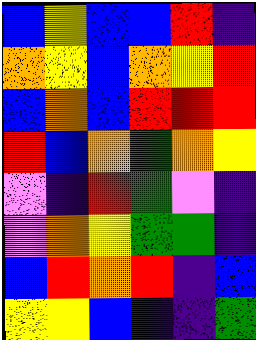[["blue", "yellow", "blue", "blue", "red", "indigo"], ["orange", "yellow", "blue", "orange", "yellow", "red"], ["blue", "orange", "blue", "red", "red", "red"], ["red", "blue", "orange", "green", "orange", "yellow"], ["violet", "indigo", "red", "green", "violet", "indigo"], ["violet", "orange", "yellow", "green", "green", "indigo"], ["blue", "red", "orange", "red", "indigo", "blue"], ["yellow", "yellow", "blue", "indigo", "indigo", "green"]]